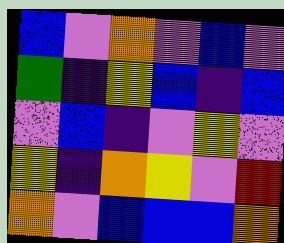[["blue", "violet", "orange", "violet", "blue", "violet"], ["green", "indigo", "yellow", "blue", "indigo", "blue"], ["violet", "blue", "indigo", "violet", "yellow", "violet"], ["yellow", "indigo", "orange", "yellow", "violet", "red"], ["orange", "violet", "blue", "blue", "blue", "orange"]]